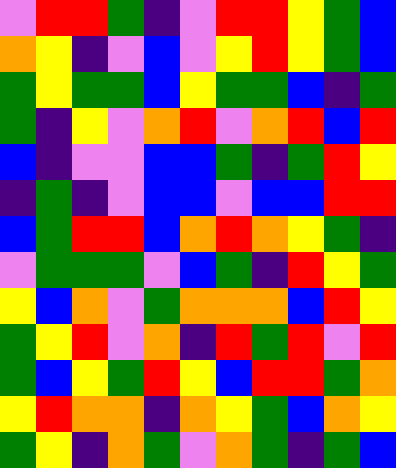[["violet", "red", "red", "green", "indigo", "violet", "red", "red", "yellow", "green", "blue"], ["orange", "yellow", "indigo", "violet", "blue", "violet", "yellow", "red", "yellow", "green", "blue"], ["green", "yellow", "green", "green", "blue", "yellow", "green", "green", "blue", "indigo", "green"], ["green", "indigo", "yellow", "violet", "orange", "red", "violet", "orange", "red", "blue", "red"], ["blue", "indigo", "violet", "violet", "blue", "blue", "green", "indigo", "green", "red", "yellow"], ["indigo", "green", "indigo", "violet", "blue", "blue", "violet", "blue", "blue", "red", "red"], ["blue", "green", "red", "red", "blue", "orange", "red", "orange", "yellow", "green", "indigo"], ["violet", "green", "green", "green", "violet", "blue", "green", "indigo", "red", "yellow", "green"], ["yellow", "blue", "orange", "violet", "green", "orange", "orange", "orange", "blue", "red", "yellow"], ["green", "yellow", "red", "violet", "orange", "indigo", "red", "green", "red", "violet", "red"], ["green", "blue", "yellow", "green", "red", "yellow", "blue", "red", "red", "green", "orange"], ["yellow", "red", "orange", "orange", "indigo", "orange", "yellow", "green", "blue", "orange", "yellow"], ["green", "yellow", "indigo", "orange", "green", "violet", "orange", "green", "indigo", "green", "blue"]]